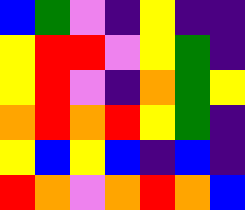[["blue", "green", "violet", "indigo", "yellow", "indigo", "indigo"], ["yellow", "red", "red", "violet", "yellow", "green", "indigo"], ["yellow", "red", "violet", "indigo", "orange", "green", "yellow"], ["orange", "red", "orange", "red", "yellow", "green", "indigo"], ["yellow", "blue", "yellow", "blue", "indigo", "blue", "indigo"], ["red", "orange", "violet", "orange", "red", "orange", "blue"]]